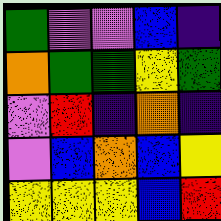[["green", "violet", "violet", "blue", "indigo"], ["orange", "green", "green", "yellow", "green"], ["violet", "red", "indigo", "orange", "indigo"], ["violet", "blue", "orange", "blue", "yellow"], ["yellow", "yellow", "yellow", "blue", "red"]]